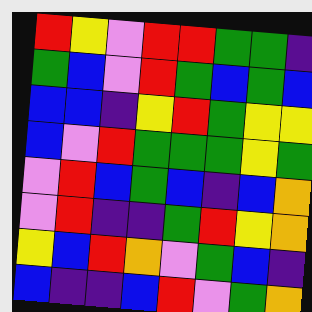[["red", "yellow", "violet", "red", "red", "green", "green", "indigo"], ["green", "blue", "violet", "red", "green", "blue", "green", "blue"], ["blue", "blue", "indigo", "yellow", "red", "green", "yellow", "yellow"], ["blue", "violet", "red", "green", "green", "green", "yellow", "green"], ["violet", "red", "blue", "green", "blue", "indigo", "blue", "orange"], ["violet", "red", "indigo", "indigo", "green", "red", "yellow", "orange"], ["yellow", "blue", "red", "orange", "violet", "green", "blue", "indigo"], ["blue", "indigo", "indigo", "blue", "red", "violet", "green", "orange"]]